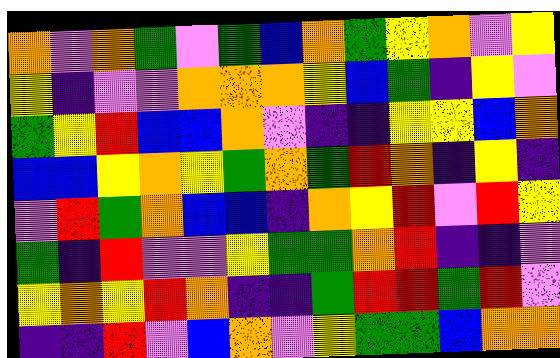[["orange", "violet", "orange", "green", "violet", "green", "blue", "orange", "green", "yellow", "orange", "violet", "yellow"], ["yellow", "indigo", "violet", "violet", "orange", "orange", "orange", "yellow", "blue", "green", "indigo", "yellow", "violet"], ["green", "yellow", "red", "blue", "blue", "orange", "violet", "indigo", "indigo", "yellow", "yellow", "blue", "orange"], ["blue", "blue", "yellow", "orange", "yellow", "green", "orange", "green", "red", "orange", "indigo", "yellow", "indigo"], ["violet", "red", "green", "orange", "blue", "blue", "indigo", "orange", "yellow", "red", "violet", "red", "yellow"], ["green", "indigo", "red", "violet", "violet", "yellow", "green", "green", "orange", "red", "indigo", "indigo", "violet"], ["yellow", "orange", "yellow", "red", "orange", "indigo", "indigo", "green", "red", "red", "green", "red", "violet"], ["indigo", "indigo", "red", "violet", "blue", "orange", "violet", "yellow", "green", "green", "blue", "orange", "orange"]]